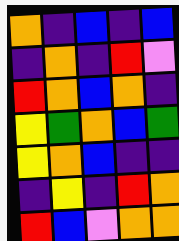[["orange", "indigo", "blue", "indigo", "blue"], ["indigo", "orange", "indigo", "red", "violet"], ["red", "orange", "blue", "orange", "indigo"], ["yellow", "green", "orange", "blue", "green"], ["yellow", "orange", "blue", "indigo", "indigo"], ["indigo", "yellow", "indigo", "red", "orange"], ["red", "blue", "violet", "orange", "orange"]]